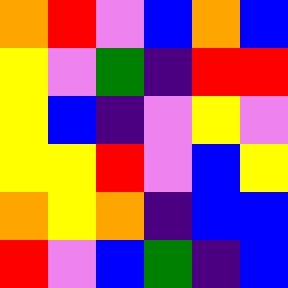[["orange", "red", "violet", "blue", "orange", "blue"], ["yellow", "violet", "green", "indigo", "red", "red"], ["yellow", "blue", "indigo", "violet", "yellow", "violet"], ["yellow", "yellow", "red", "violet", "blue", "yellow"], ["orange", "yellow", "orange", "indigo", "blue", "blue"], ["red", "violet", "blue", "green", "indigo", "blue"]]